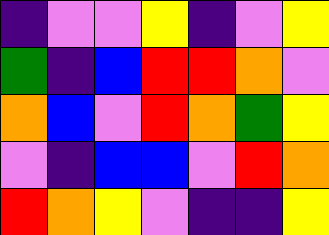[["indigo", "violet", "violet", "yellow", "indigo", "violet", "yellow"], ["green", "indigo", "blue", "red", "red", "orange", "violet"], ["orange", "blue", "violet", "red", "orange", "green", "yellow"], ["violet", "indigo", "blue", "blue", "violet", "red", "orange"], ["red", "orange", "yellow", "violet", "indigo", "indigo", "yellow"]]